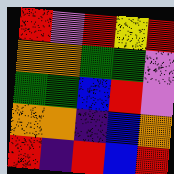[["red", "violet", "red", "yellow", "red"], ["orange", "orange", "green", "green", "violet"], ["green", "green", "blue", "red", "violet"], ["orange", "orange", "indigo", "blue", "orange"], ["red", "indigo", "red", "blue", "red"]]